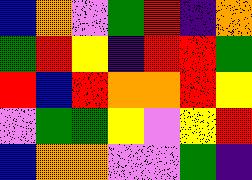[["blue", "orange", "violet", "green", "red", "indigo", "orange"], ["green", "red", "yellow", "indigo", "red", "red", "green"], ["red", "blue", "red", "orange", "orange", "red", "yellow"], ["violet", "green", "green", "yellow", "violet", "yellow", "red"], ["blue", "orange", "orange", "violet", "violet", "green", "indigo"]]